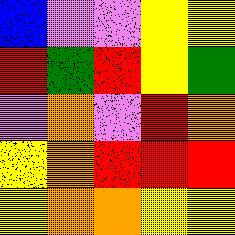[["blue", "violet", "violet", "yellow", "yellow"], ["red", "green", "red", "yellow", "green"], ["violet", "orange", "violet", "red", "orange"], ["yellow", "orange", "red", "red", "red"], ["yellow", "orange", "orange", "yellow", "yellow"]]